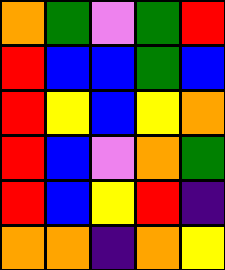[["orange", "green", "violet", "green", "red"], ["red", "blue", "blue", "green", "blue"], ["red", "yellow", "blue", "yellow", "orange"], ["red", "blue", "violet", "orange", "green"], ["red", "blue", "yellow", "red", "indigo"], ["orange", "orange", "indigo", "orange", "yellow"]]